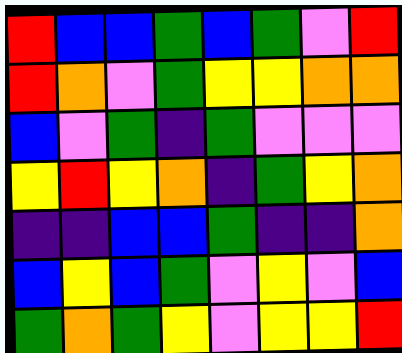[["red", "blue", "blue", "green", "blue", "green", "violet", "red"], ["red", "orange", "violet", "green", "yellow", "yellow", "orange", "orange"], ["blue", "violet", "green", "indigo", "green", "violet", "violet", "violet"], ["yellow", "red", "yellow", "orange", "indigo", "green", "yellow", "orange"], ["indigo", "indigo", "blue", "blue", "green", "indigo", "indigo", "orange"], ["blue", "yellow", "blue", "green", "violet", "yellow", "violet", "blue"], ["green", "orange", "green", "yellow", "violet", "yellow", "yellow", "red"]]